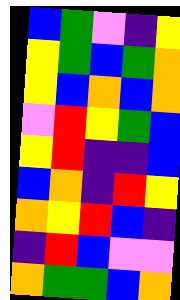[["blue", "green", "violet", "indigo", "yellow"], ["yellow", "green", "blue", "green", "orange"], ["yellow", "blue", "orange", "blue", "orange"], ["violet", "red", "yellow", "green", "blue"], ["yellow", "red", "indigo", "indigo", "blue"], ["blue", "orange", "indigo", "red", "yellow"], ["orange", "yellow", "red", "blue", "indigo"], ["indigo", "red", "blue", "violet", "violet"], ["orange", "green", "green", "blue", "orange"]]